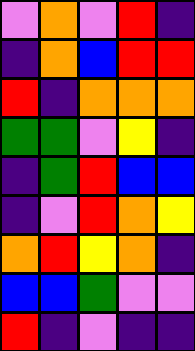[["violet", "orange", "violet", "red", "indigo"], ["indigo", "orange", "blue", "red", "red"], ["red", "indigo", "orange", "orange", "orange"], ["green", "green", "violet", "yellow", "indigo"], ["indigo", "green", "red", "blue", "blue"], ["indigo", "violet", "red", "orange", "yellow"], ["orange", "red", "yellow", "orange", "indigo"], ["blue", "blue", "green", "violet", "violet"], ["red", "indigo", "violet", "indigo", "indigo"]]